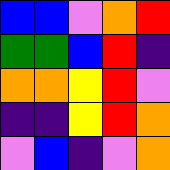[["blue", "blue", "violet", "orange", "red"], ["green", "green", "blue", "red", "indigo"], ["orange", "orange", "yellow", "red", "violet"], ["indigo", "indigo", "yellow", "red", "orange"], ["violet", "blue", "indigo", "violet", "orange"]]